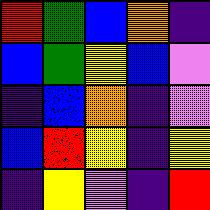[["red", "green", "blue", "orange", "indigo"], ["blue", "green", "yellow", "blue", "violet"], ["indigo", "blue", "orange", "indigo", "violet"], ["blue", "red", "yellow", "indigo", "yellow"], ["indigo", "yellow", "violet", "indigo", "red"]]